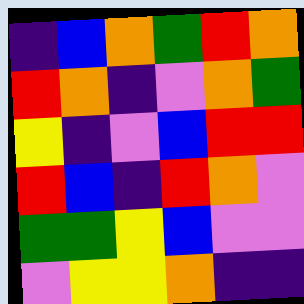[["indigo", "blue", "orange", "green", "red", "orange"], ["red", "orange", "indigo", "violet", "orange", "green"], ["yellow", "indigo", "violet", "blue", "red", "red"], ["red", "blue", "indigo", "red", "orange", "violet"], ["green", "green", "yellow", "blue", "violet", "violet"], ["violet", "yellow", "yellow", "orange", "indigo", "indigo"]]